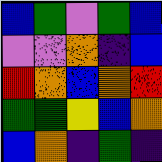[["blue", "green", "violet", "green", "blue"], ["violet", "violet", "orange", "indigo", "blue"], ["red", "orange", "blue", "orange", "red"], ["green", "green", "yellow", "blue", "orange"], ["blue", "orange", "indigo", "green", "indigo"]]